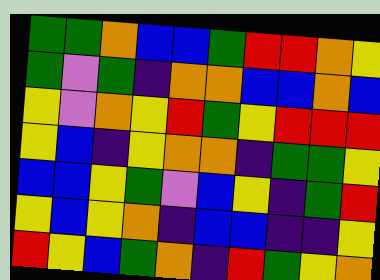[["green", "green", "orange", "blue", "blue", "green", "red", "red", "orange", "yellow"], ["green", "violet", "green", "indigo", "orange", "orange", "blue", "blue", "orange", "blue"], ["yellow", "violet", "orange", "yellow", "red", "green", "yellow", "red", "red", "red"], ["yellow", "blue", "indigo", "yellow", "orange", "orange", "indigo", "green", "green", "yellow"], ["blue", "blue", "yellow", "green", "violet", "blue", "yellow", "indigo", "green", "red"], ["yellow", "blue", "yellow", "orange", "indigo", "blue", "blue", "indigo", "indigo", "yellow"], ["red", "yellow", "blue", "green", "orange", "indigo", "red", "green", "yellow", "orange"]]